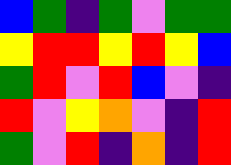[["blue", "green", "indigo", "green", "violet", "green", "green"], ["yellow", "red", "red", "yellow", "red", "yellow", "blue"], ["green", "red", "violet", "red", "blue", "violet", "indigo"], ["red", "violet", "yellow", "orange", "violet", "indigo", "red"], ["green", "violet", "red", "indigo", "orange", "indigo", "red"]]